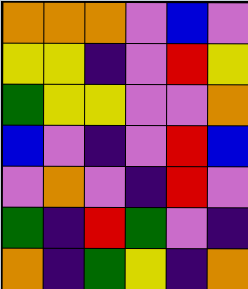[["orange", "orange", "orange", "violet", "blue", "violet"], ["yellow", "yellow", "indigo", "violet", "red", "yellow"], ["green", "yellow", "yellow", "violet", "violet", "orange"], ["blue", "violet", "indigo", "violet", "red", "blue"], ["violet", "orange", "violet", "indigo", "red", "violet"], ["green", "indigo", "red", "green", "violet", "indigo"], ["orange", "indigo", "green", "yellow", "indigo", "orange"]]